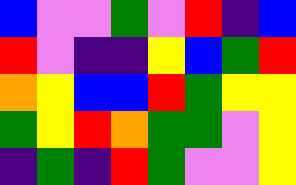[["blue", "violet", "violet", "green", "violet", "red", "indigo", "blue"], ["red", "violet", "indigo", "indigo", "yellow", "blue", "green", "red"], ["orange", "yellow", "blue", "blue", "red", "green", "yellow", "yellow"], ["green", "yellow", "red", "orange", "green", "green", "violet", "yellow"], ["indigo", "green", "indigo", "red", "green", "violet", "violet", "yellow"]]